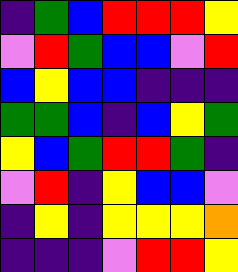[["indigo", "green", "blue", "red", "red", "red", "yellow"], ["violet", "red", "green", "blue", "blue", "violet", "red"], ["blue", "yellow", "blue", "blue", "indigo", "indigo", "indigo"], ["green", "green", "blue", "indigo", "blue", "yellow", "green"], ["yellow", "blue", "green", "red", "red", "green", "indigo"], ["violet", "red", "indigo", "yellow", "blue", "blue", "violet"], ["indigo", "yellow", "indigo", "yellow", "yellow", "yellow", "orange"], ["indigo", "indigo", "indigo", "violet", "red", "red", "yellow"]]